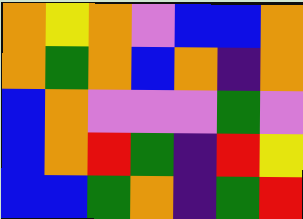[["orange", "yellow", "orange", "violet", "blue", "blue", "orange"], ["orange", "green", "orange", "blue", "orange", "indigo", "orange"], ["blue", "orange", "violet", "violet", "violet", "green", "violet"], ["blue", "orange", "red", "green", "indigo", "red", "yellow"], ["blue", "blue", "green", "orange", "indigo", "green", "red"]]